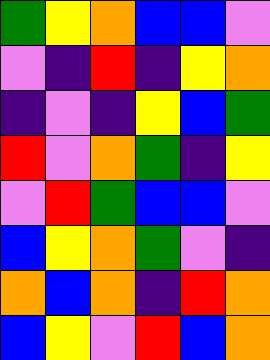[["green", "yellow", "orange", "blue", "blue", "violet"], ["violet", "indigo", "red", "indigo", "yellow", "orange"], ["indigo", "violet", "indigo", "yellow", "blue", "green"], ["red", "violet", "orange", "green", "indigo", "yellow"], ["violet", "red", "green", "blue", "blue", "violet"], ["blue", "yellow", "orange", "green", "violet", "indigo"], ["orange", "blue", "orange", "indigo", "red", "orange"], ["blue", "yellow", "violet", "red", "blue", "orange"]]